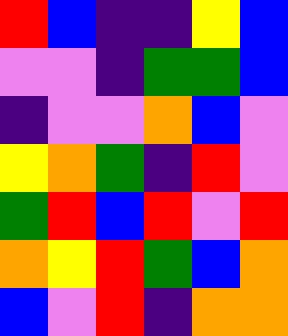[["red", "blue", "indigo", "indigo", "yellow", "blue"], ["violet", "violet", "indigo", "green", "green", "blue"], ["indigo", "violet", "violet", "orange", "blue", "violet"], ["yellow", "orange", "green", "indigo", "red", "violet"], ["green", "red", "blue", "red", "violet", "red"], ["orange", "yellow", "red", "green", "blue", "orange"], ["blue", "violet", "red", "indigo", "orange", "orange"]]